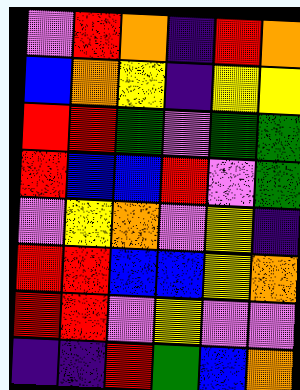[["violet", "red", "orange", "indigo", "red", "orange"], ["blue", "orange", "yellow", "indigo", "yellow", "yellow"], ["red", "red", "green", "violet", "green", "green"], ["red", "blue", "blue", "red", "violet", "green"], ["violet", "yellow", "orange", "violet", "yellow", "indigo"], ["red", "red", "blue", "blue", "yellow", "orange"], ["red", "red", "violet", "yellow", "violet", "violet"], ["indigo", "indigo", "red", "green", "blue", "orange"]]